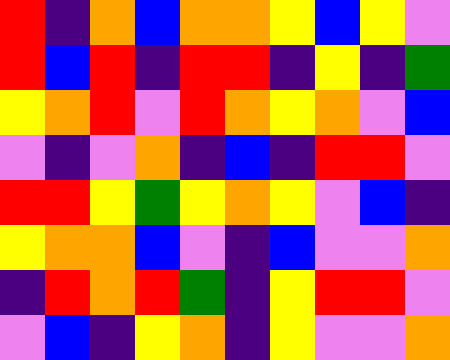[["red", "indigo", "orange", "blue", "orange", "orange", "yellow", "blue", "yellow", "violet"], ["red", "blue", "red", "indigo", "red", "red", "indigo", "yellow", "indigo", "green"], ["yellow", "orange", "red", "violet", "red", "orange", "yellow", "orange", "violet", "blue"], ["violet", "indigo", "violet", "orange", "indigo", "blue", "indigo", "red", "red", "violet"], ["red", "red", "yellow", "green", "yellow", "orange", "yellow", "violet", "blue", "indigo"], ["yellow", "orange", "orange", "blue", "violet", "indigo", "blue", "violet", "violet", "orange"], ["indigo", "red", "orange", "red", "green", "indigo", "yellow", "red", "red", "violet"], ["violet", "blue", "indigo", "yellow", "orange", "indigo", "yellow", "violet", "violet", "orange"]]